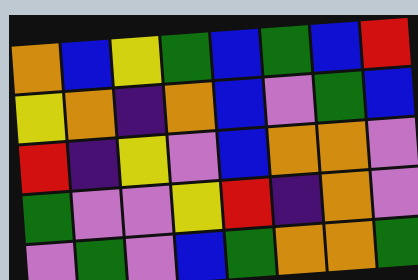[["orange", "blue", "yellow", "green", "blue", "green", "blue", "red"], ["yellow", "orange", "indigo", "orange", "blue", "violet", "green", "blue"], ["red", "indigo", "yellow", "violet", "blue", "orange", "orange", "violet"], ["green", "violet", "violet", "yellow", "red", "indigo", "orange", "violet"], ["violet", "green", "violet", "blue", "green", "orange", "orange", "green"]]